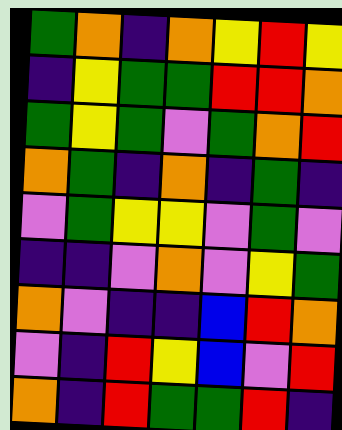[["green", "orange", "indigo", "orange", "yellow", "red", "yellow"], ["indigo", "yellow", "green", "green", "red", "red", "orange"], ["green", "yellow", "green", "violet", "green", "orange", "red"], ["orange", "green", "indigo", "orange", "indigo", "green", "indigo"], ["violet", "green", "yellow", "yellow", "violet", "green", "violet"], ["indigo", "indigo", "violet", "orange", "violet", "yellow", "green"], ["orange", "violet", "indigo", "indigo", "blue", "red", "orange"], ["violet", "indigo", "red", "yellow", "blue", "violet", "red"], ["orange", "indigo", "red", "green", "green", "red", "indigo"]]